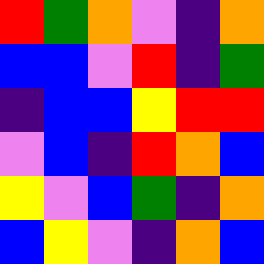[["red", "green", "orange", "violet", "indigo", "orange"], ["blue", "blue", "violet", "red", "indigo", "green"], ["indigo", "blue", "blue", "yellow", "red", "red"], ["violet", "blue", "indigo", "red", "orange", "blue"], ["yellow", "violet", "blue", "green", "indigo", "orange"], ["blue", "yellow", "violet", "indigo", "orange", "blue"]]